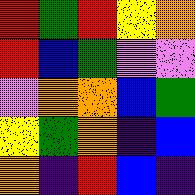[["red", "green", "red", "yellow", "orange"], ["red", "blue", "green", "violet", "violet"], ["violet", "orange", "orange", "blue", "green"], ["yellow", "green", "orange", "indigo", "blue"], ["orange", "indigo", "red", "blue", "indigo"]]